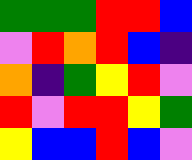[["green", "green", "green", "red", "red", "blue"], ["violet", "red", "orange", "red", "blue", "indigo"], ["orange", "indigo", "green", "yellow", "red", "violet"], ["red", "violet", "red", "red", "yellow", "green"], ["yellow", "blue", "blue", "red", "blue", "violet"]]